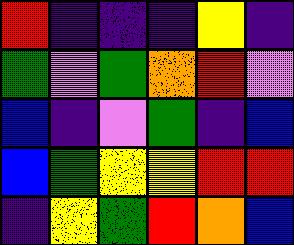[["red", "indigo", "indigo", "indigo", "yellow", "indigo"], ["green", "violet", "green", "orange", "red", "violet"], ["blue", "indigo", "violet", "green", "indigo", "blue"], ["blue", "green", "yellow", "yellow", "red", "red"], ["indigo", "yellow", "green", "red", "orange", "blue"]]